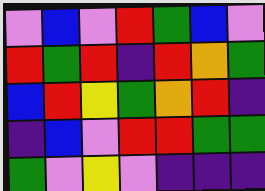[["violet", "blue", "violet", "red", "green", "blue", "violet"], ["red", "green", "red", "indigo", "red", "orange", "green"], ["blue", "red", "yellow", "green", "orange", "red", "indigo"], ["indigo", "blue", "violet", "red", "red", "green", "green"], ["green", "violet", "yellow", "violet", "indigo", "indigo", "indigo"]]